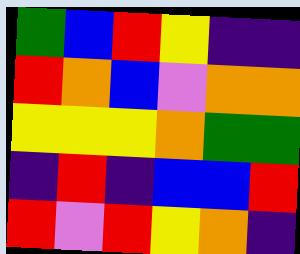[["green", "blue", "red", "yellow", "indigo", "indigo"], ["red", "orange", "blue", "violet", "orange", "orange"], ["yellow", "yellow", "yellow", "orange", "green", "green"], ["indigo", "red", "indigo", "blue", "blue", "red"], ["red", "violet", "red", "yellow", "orange", "indigo"]]